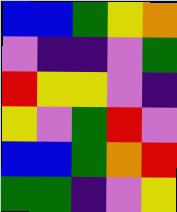[["blue", "blue", "green", "yellow", "orange"], ["violet", "indigo", "indigo", "violet", "green"], ["red", "yellow", "yellow", "violet", "indigo"], ["yellow", "violet", "green", "red", "violet"], ["blue", "blue", "green", "orange", "red"], ["green", "green", "indigo", "violet", "yellow"]]